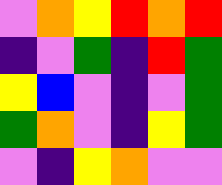[["violet", "orange", "yellow", "red", "orange", "red"], ["indigo", "violet", "green", "indigo", "red", "green"], ["yellow", "blue", "violet", "indigo", "violet", "green"], ["green", "orange", "violet", "indigo", "yellow", "green"], ["violet", "indigo", "yellow", "orange", "violet", "violet"]]